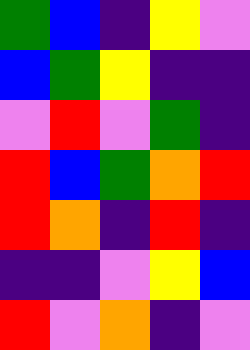[["green", "blue", "indigo", "yellow", "violet"], ["blue", "green", "yellow", "indigo", "indigo"], ["violet", "red", "violet", "green", "indigo"], ["red", "blue", "green", "orange", "red"], ["red", "orange", "indigo", "red", "indigo"], ["indigo", "indigo", "violet", "yellow", "blue"], ["red", "violet", "orange", "indigo", "violet"]]